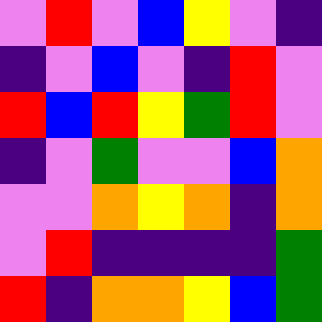[["violet", "red", "violet", "blue", "yellow", "violet", "indigo"], ["indigo", "violet", "blue", "violet", "indigo", "red", "violet"], ["red", "blue", "red", "yellow", "green", "red", "violet"], ["indigo", "violet", "green", "violet", "violet", "blue", "orange"], ["violet", "violet", "orange", "yellow", "orange", "indigo", "orange"], ["violet", "red", "indigo", "indigo", "indigo", "indigo", "green"], ["red", "indigo", "orange", "orange", "yellow", "blue", "green"]]